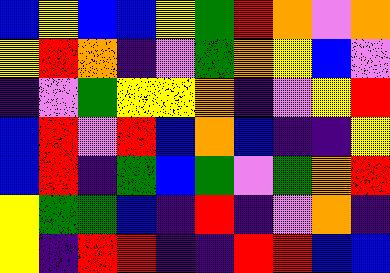[["blue", "yellow", "blue", "blue", "yellow", "green", "red", "orange", "violet", "orange"], ["yellow", "red", "orange", "indigo", "violet", "green", "orange", "yellow", "blue", "violet"], ["indigo", "violet", "green", "yellow", "yellow", "orange", "indigo", "violet", "yellow", "red"], ["blue", "red", "violet", "red", "blue", "orange", "blue", "indigo", "indigo", "yellow"], ["blue", "red", "indigo", "green", "blue", "green", "violet", "green", "orange", "red"], ["yellow", "green", "green", "blue", "indigo", "red", "indigo", "violet", "orange", "indigo"], ["yellow", "indigo", "red", "red", "indigo", "indigo", "red", "red", "blue", "blue"]]